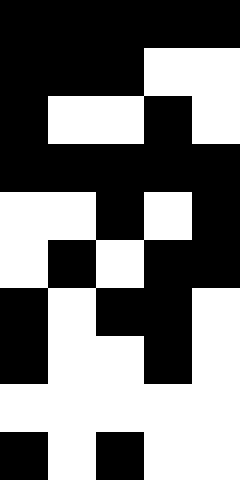[["black", "black", "black", "black", "black"], ["black", "black", "black", "white", "white"], ["black", "white", "white", "black", "white"], ["black", "black", "black", "black", "black"], ["white", "white", "black", "white", "black"], ["white", "black", "white", "black", "black"], ["black", "white", "black", "black", "white"], ["black", "white", "white", "black", "white"], ["white", "white", "white", "white", "white"], ["black", "white", "black", "white", "white"]]